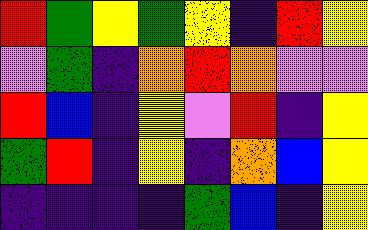[["red", "green", "yellow", "green", "yellow", "indigo", "red", "yellow"], ["violet", "green", "indigo", "orange", "red", "orange", "violet", "violet"], ["red", "blue", "indigo", "yellow", "violet", "red", "indigo", "yellow"], ["green", "red", "indigo", "yellow", "indigo", "orange", "blue", "yellow"], ["indigo", "indigo", "indigo", "indigo", "green", "blue", "indigo", "yellow"]]